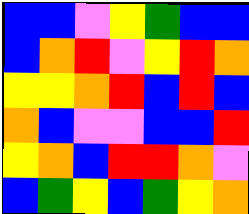[["blue", "blue", "violet", "yellow", "green", "blue", "blue"], ["blue", "orange", "red", "violet", "yellow", "red", "orange"], ["yellow", "yellow", "orange", "red", "blue", "red", "blue"], ["orange", "blue", "violet", "violet", "blue", "blue", "red"], ["yellow", "orange", "blue", "red", "red", "orange", "violet"], ["blue", "green", "yellow", "blue", "green", "yellow", "orange"]]